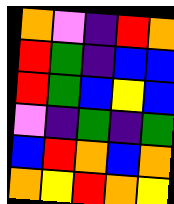[["orange", "violet", "indigo", "red", "orange"], ["red", "green", "indigo", "blue", "blue"], ["red", "green", "blue", "yellow", "blue"], ["violet", "indigo", "green", "indigo", "green"], ["blue", "red", "orange", "blue", "orange"], ["orange", "yellow", "red", "orange", "yellow"]]